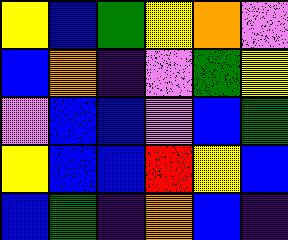[["yellow", "blue", "green", "yellow", "orange", "violet"], ["blue", "orange", "indigo", "violet", "green", "yellow"], ["violet", "blue", "blue", "violet", "blue", "green"], ["yellow", "blue", "blue", "red", "yellow", "blue"], ["blue", "green", "indigo", "orange", "blue", "indigo"]]